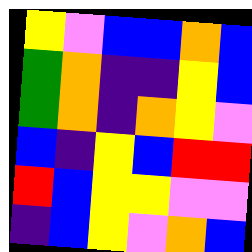[["yellow", "violet", "blue", "blue", "orange", "blue"], ["green", "orange", "indigo", "indigo", "yellow", "blue"], ["green", "orange", "indigo", "orange", "yellow", "violet"], ["blue", "indigo", "yellow", "blue", "red", "red"], ["red", "blue", "yellow", "yellow", "violet", "violet"], ["indigo", "blue", "yellow", "violet", "orange", "blue"]]